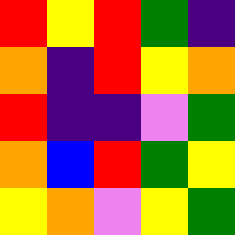[["red", "yellow", "red", "green", "indigo"], ["orange", "indigo", "red", "yellow", "orange"], ["red", "indigo", "indigo", "violet", "green"], ["orange", "blue", "red", "green", "yellow"], ["yellow", "orange", "violet", "yellow", "green"]]